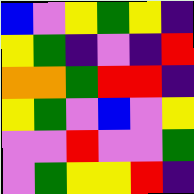[["blue", "violet", "yellow", "green", "yellow", "indigo"], ["yellow", "green", "indigo", "violet", "indigo", "red"], ["orange", "orange", "green", "red", "red", "indigo"], ["yellow", "green", "violet", "blue", "violet", "yellow"], ["violet", "violet", "red", "violet", "violet", "green"], ["violet", "green", "yellow", "yellow", "red", "indigo"]]